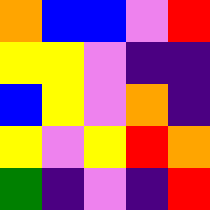[["orange", "blue", "blue", "violet", "red"], ["yellow", "yellow", "violet", "indigo", "indigo"], ["blue", "yellow", "violet", "orange", "indigo"], ["yellow", "violet", "yellow", "red", "orange"], ["green", "indigo", "violet", "indigo", "red"]]